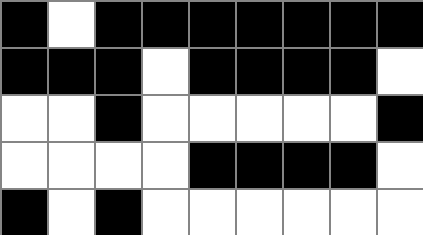[["black", "white", "black", "black", "black", "black", "black", "black", "black"], ["black", "black", "black", "white", "black", "black", "black", "black", "white"], ["white", "white", "black", "white", "white", "white", "white", "white", "black"], ["white", "white", "white", "white", "black", "black", "black", "black", "white"], ["black", "white", "black", "white", "white", "white", "white", "white", "white"]]